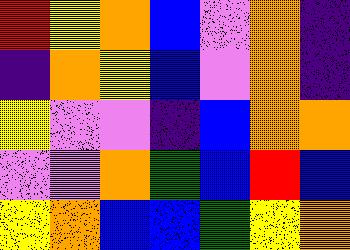[["red", "yellow", "orange", "blue", "violet", "orange", "indigo"], ["indigo", "orange", "yellow", "blue", "violet", "orange", "indigo"], ["yellow", "violet", "violet", "indigo", "blue", "orange", "orange"], ["violet", "violet", "orange", "green", "blue", "red", "blue"], ["yellow", "orange", "blue", "blue", "green", "yellow", "orange"]]